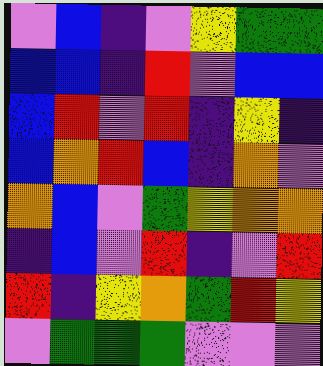[["violet", "blue", "indigo", "violet", "yellow", "green", "green"], ["blue", "blue", "indigo", "red", "violet", "blue", "blue"], ["blue", "red", "violet", "red", "indigo", "yellow", "indigo"], ["blue", "orange", "red", "blue", "indigo", "orange", "violet"], ["orange", "blue", "violet", "green", "yellow", "orange", "orange"], ["indigo", "blue", "violet", "red", "indigo", "violet", "red"], ["red", "indigo", "yellow", "orange", "green", "red", "yellow"], ["violet", "green", "green", "green", "violet", "violet", "violet"]]